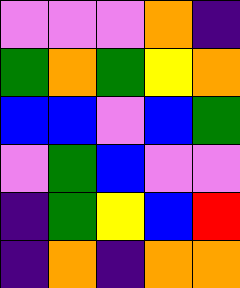[["violet", "violet", "violet", "orange", "indigo"], ["green", "orange", "green", "yellow", "orange"], ["blue", "blue", "violet", "blue", "green"], ["violet", "green", "blue", "violet", "violet"], ["indigo", "green", "yellow", "blue", "red"], ["indigo", "orange", "indigo", "orange", "orange"]]